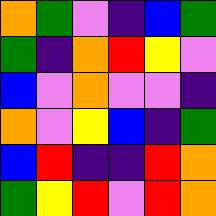[["orange", "green", "violet", "indigo", "blue", "green"], ["green", "indigo", "orange", "red", "yellow", "violet"], ["blue", "violet", "orange", "violet", "violet", "indigo"], ["orange", "violet", "yellow", "blue", "indigo", "green"], ["blue", "red", "indigo", "indigo", "red", "orange"], ["green", "yellow", "red", "violet", "red", "orange"]]